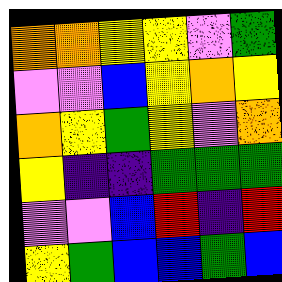[["orange", "orange", "yellow", "yellow", "violet", "green"], ["violet", "violet", "blue", "yellow", "orange", "yellow"], ["orange", "yellow", "green", "yellow", "violet", "orange"], ["yellow", "indigo", "indigo", "green", "green", "green"], ["violet", "violet", "blue", "red", "indigo", "red"], ["yellow", "green", "blue", "blue", "green", "blue"]]